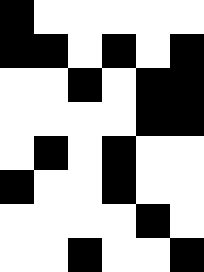[["black", "white", "white", "white", "white", "white"], ["black", "black", "white", "black", "white", "black"], ["white", "white", "black", "white", "black", "black"], ["white", "white", "white", "white", "black", "black"], ["white", "black", "white", "black", "white", "white"], ["black", "white", "white", "black", "white", "white"], ["white", "white", "white", "white", "black", "white"], ["white", "white", "black", "white", "white", "black"]]